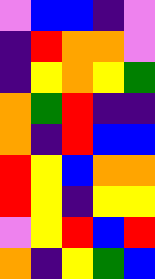[["violet", "blue", "blue", "indigo", "violet"], ["indigo", "red", "orange", "orange", "violet"], ["indigo", "yellow", "orange", "yellow", "green"], ["orange", "green", "red", "indigo", "indigo"], ["orange", "indigo", "red", "blue", "blue"], ["red", "yellow", "blue", "orange", "orange"], ["red", "yellow", "indigo", "yellow", "yellow"], ["violet", "yellow", "red", "blue", "red"], ["orange", "indigo", "yellow", "green", "blue"]]